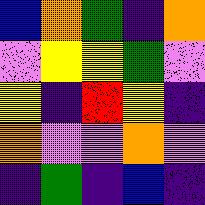[["blue", "orange", "green", "indigo", "orange"], ["violet", "yellow", "yellow", "green", "violet"], ["yellow", "indigo", "red", "yellow", "indigo"], ["orange", "violet", "violet", "orange", "violet"], ["indigo", "green", "indigo", "blue", "indigo"]]